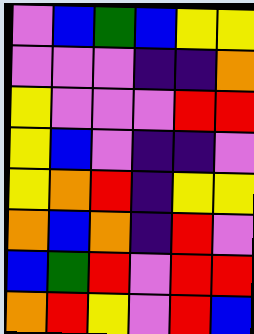[["violet", "blue", "green", "blue", "yellow", "yellow"], ["violet", "violet", "violet", "indigo", "indigo", "orange"], ["yellow", "violet", "violet", "violet", "red", "red"], ["yellow", "blue", "violet", "indigo", "indigo", "violet"], ["yellow", "orange", "red", "indigo", "yellow", "yellow"], ["orange", "blue", "orange", "indigo", "red", "violet"], ["blue", "green", "red", "violet", "red", "red"], ["orange", "red", "yellow", "violet", "red", "blue"]]